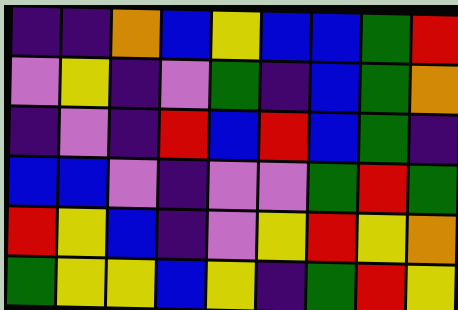[["indigo", "indigo", "orange", "blue", "yellow", "blue", "blue", "green", "red"], ["violet", "yellow", "indigo", "violet", "green", "indigo", "blue", "green", "orange"], ["indigo", "violet", "indigo", "red", "blue", "red", "blue", "green", "indigo"], ["blue", "blue", "violet", "indigo", "violet", "violet", "green", "red", "green"], ["red", "yellow", "blue", "indigo", "violet", "yellow", "red", "yellow", "orange"], ["green", "yellow", "yellow", "blue", "yellow", "indigo", "green", "red", "yellow"]]